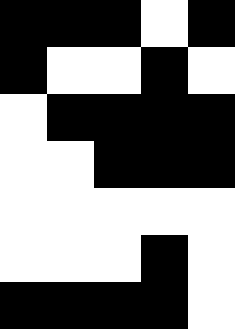[["black", "black", "black", "white", "black"], ["black", "white", "white", "black", "white"], ["white", "black", "black", "black", "black"], ["white", "white", "black", "black", "black"], ["white", "white", "white", "white", "white"], ["white", "white", "white", "black", "white"], ["black", "black", "black", "black", "white"]]